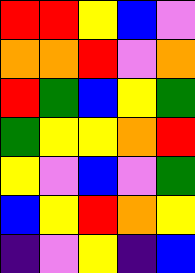[["red", "red", "yellow", "blue", "violet"], ["orange", "orange", "red", "violet", "orange"], ["red", "green", "blue", "yellow", "green"], ["green", "yellow", "yellow", "orange", "red"], ["yellow", "violet", "blue", "violet", "green"], ["blue", "yellow", "red", "orange", "yellow"], ["indigo", "violet", "yellow", "indigo", "blue"]]